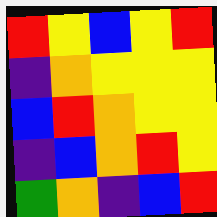[["red", "yellow", "blue", "yellow", "red"], ["indigo", "orange", "yellow", "yellow", "yellow"], ["blue", "red", "orange", "yellow", "yellow"], ["indigo", "blue", "orange", "red", "yellow"], ["green", "orange", "indigo", "blue", "red"]]